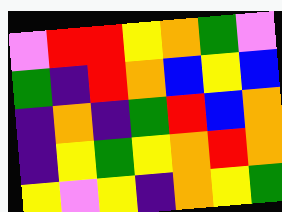[["violet", "red", "red", "yellow", "orange", "green", "violet"], ["green", "indigo", "red", "orange", "blue", "yellow", "blue"], ["indigo", "orange", "indigo", "green", "red", "blue", "orange"], ["indigo", "yellow", "green", "yellow", "orange", "red", "orange"], ["yellow", "violet", "yellow", "indigo", "orange", "yellow", "green"]]